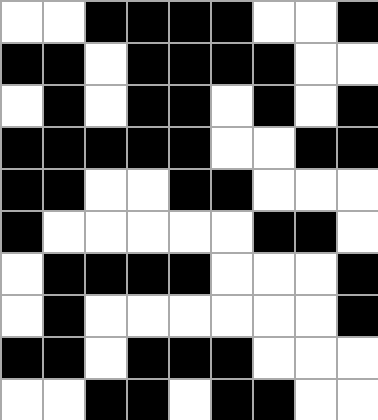[["white", "white", "black", "black", "black", "black", "white", "white", "black"], ["black", "black", "white", "black", "black", "black", "black", "white", "white"], ["white", "black", "white", "black", "black", "white", "black", "white", "black"], ["black", "black", "black", "black", "black", "white", "white", "black", "black"], ["black", "black", "white", "white", "black", "black", "white", "white", "white"], ["black", "white", "white", "white", "white", "white", "black", "black", "white"], ["white", "black", "black", "black", "black", "white", "white", "white", "black"], ["white", "black", "white", "white", "white", "white", "white", "white", "black"], ["black", "black", "white", "black", "black", "black", "white", "white", "white"], ["white", "white", "black", "black", "white", "black", "black", "white", "white"]]